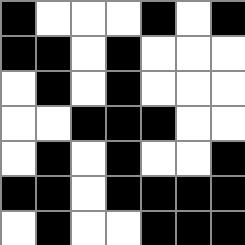[["black", "white", "white", "white", "black", "white", "black"], ["black", "black", "white", "black", "white", "white", "white"], ["white", "black", "white", "black", "white", "white", "white"], ["white", "white", "black", "black", "black", "white", "white"], ["white", "black", "white", "black", "white", "white", "black"], ["black", "black", "white", "black", "black", "black", "black"], ["white", "black", "white", "white", "black", "black", "black"]]